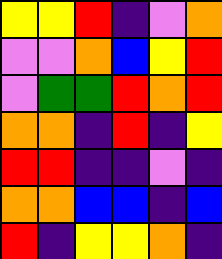[["yellow", "yellow", "red", "indigo", "violet", "orange"], ["violet", "violet", "orange", "blue", "yellow", "red"], ["violet", "green", "green", "red", "orange", "red"], ["orange", "orange", "indigo", "red", "indigo", "yellow"], ["red", "red", "indigo", "indigo", "violet", "indigo"], ["orange", "orange", "blue", "blue", "indigo", "blue"], ["red", "indigo", "yellow", "yellow", "orange", "indigo"]]